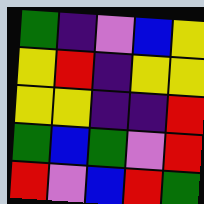[["green", "indigo", "violet", "blue", "yellow"], ["yellow", "red", "indigo", "yellow", "yellow"], ["yellow", "yellow", "indigo", "indigo", "red"], ["green", "blue", "green", "violet", "red"], ["red", "violet", "blue", "red", "green"]]